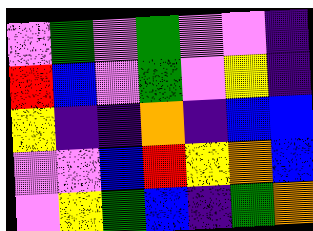[["violet", "green", "violet", "green", "violet", "violet", "indigo"], ["red", "blue", "violet", "green", "violet", "yellow", "indigo"], ["yellow", "indigo", "indigo", "orange", "indigo", "blue", "blue"], ["violet", "violet", "blue", "red", "yellow", "orange", "blue"], ["violet", "yellow", "green", "blue", "indigo", "green", "orange"]]